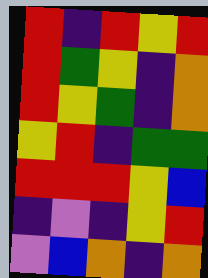[["red", "indigo", "red", "yellow", "red"], ["red", "green", "yellow", "indigo", "orange"], ["red", "yellow", "green", "indigo", "orange"], ["yellow", "red", "indigo", "green", "green"], ["red", "red", "red", "yellow", "blue"], ["indigo", "violet", "indigo", "yellow", "red"], ["violet", "blue", "orange", "indigo", "orange"]]